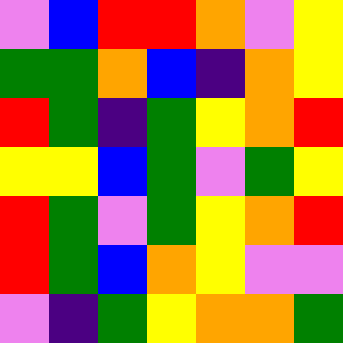[["violet", "blue", "red", "red", "orange", "violet", "yellow"], ["green", "green", "orange", "blue", "indigo", "orange", "yellow"], ["red", "green", "indigo", "green", "yellow", "orange", "red"], ["yellow", "yellow", "blue", "green", "violet", "green", "yellow"], ["red", "green", "violet", "green", "yellow", "orange", "red"], ["red", "green", "blue", "orange", "yellow", "violet", "violet"], ["violet", "indigo", "green", "yellow", "orange", "orange", "green"]]